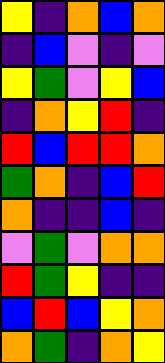[["yellow", "indigo", "orange", "blue", "orange"], ["indigo", "blue", "violet", "indigo", "violet"], ["yellow", "green", "violet", "yellow", "blue"], ["indigo", "orange", "yellow", "red", "indigo"], ["red", "blue", "red", "red", "orange"], ["green", "orange", "indigo", "blue", "red"], ["orange", "indigo", "indigo", "blue", "indigo"], ["violet", "green", "violet", "orange", "orange"], ["red", "green", "yellow", "indigo", "indigo"], ["blue", "red", "blue", "yellow", "orange"], ["orange", "green", "indigo", "orange", "yellow"]]